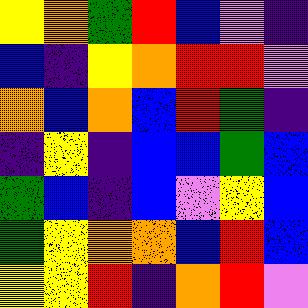[["yellow", "orange", "green", "red", "blue", "violet", "indigo"], ["blue", "indigo", "yellow", "orange", "red", "red", "violet"], ["orange", "blue", "orange", "blue", "red", "green", "indigo"], ["indigo", "yellow", "indigo", "blue", "blue", "green", "blue"], ["green", "blue", "indigo", "blue", "violet", "yellow", "blue"], ["green", "yellow", "orange", "orange", "blue", "red", "blue"], ["yellow", "yellow", "red", "indigo", "orange", "red", "violet"]]